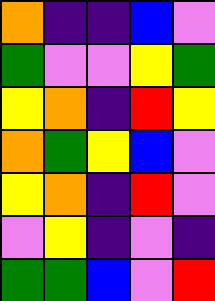[["orange", "indigo", "indigo", "blue", "violet"], ["green", "violet", "violet", "yellow", "green"], ["yellow", "orange", "indigo", "red", "yellow"], ["orange", "green", "yellow", "blue", "violet"], ["yellow", "orange", "indigo", "red", "violet"], ["violet", "yellow", "indigo", "violet", "indigo"], ["green", "green", "blue", "violet", "red"]]